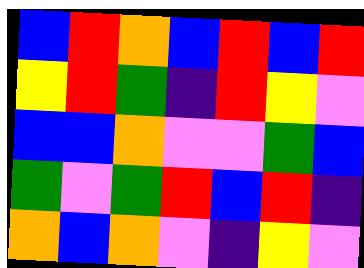[["blue", "red", "orange", "blue", "red", "blue", "red"], ["yellow", "red", "green", "indigo", "red", "yellow", "violet"], ["blue", "blue", "orange", "violet", "violet", "green", "blue"], ["green", "violet", "green", "red", "blue", "red", "indigo"], ["orange", "blue", "orange", "violet", "indigo", "yellow", "violet"]]